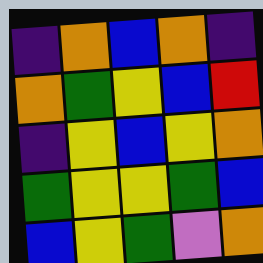[["indigo", "orange", "blue", "orange", "indigo"], ["orange", "green", "yellow", "blue", "red"], ["indigo", "yellow", "blue", "yellow", "orange"], ["green", "yellow", "yellow", "green", "blue"], ["blue", "yellow", "green", "violet", "orange"]]